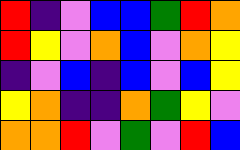[["red", "indigo", "violet", "blue", "blue", "green", "red", "orange"], ["red", "yellow", "violet", "orange", "blue", "violet", "orange", "yellow"], ["indigo", "violet", "blue", "indigo", "blue", "violet", "blue", "yellow"], ["yellow", "orange", "indigo", "indigo", "orange", "green", "yellow", "violet"], ["orange", "orange", "red", "violet", "green", "violet", "red", "blue"]]